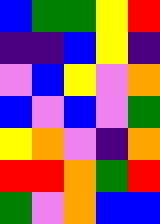[["blue", "green", "green", "yellow", "red"], ["indigo", "indigo", "blue", "yellow", "indigo"], ["violet", "blue", "yellow", "violet", "orange"], ["blue", "violet", "blue", "violet", "green"], ["yellow", "orange", "violet", "indigo", "orange"], ["red", "red", "orange", "green", "red"], ["green", "violet", "orange", "blue", "blue"]]